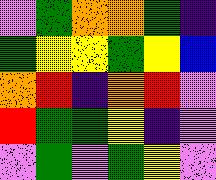[["violet", "green", "orange", "orange", "green", "indigo"], ["green", "yellow", "yellow", "green", "yellow", "blue"], ["orange", "red", "indigo", "orange", "red", "violet"], ["red", "green", "green", "yellow", "indigo", "violet"], ["violet", "green", "violet", "green", "yellow", "violet"]]